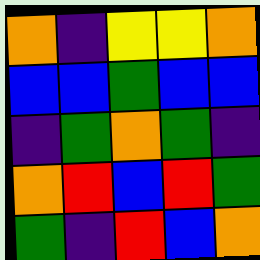[["orange", "indigo", "yellow", "yellow", "orange"], ["blue", "blue", "green", "blue", "blue"], ["indigo", "green", "orange", "green", "indigo"], ["orange", "red", "blue", "red", "green"], ["green", "indigo", "red", "blue", "orange"]]